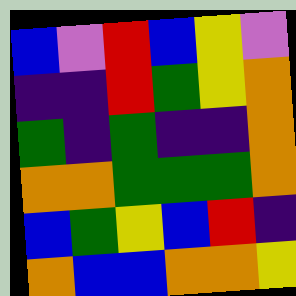[["blue", "violet", "red", "blue", "yellow", "violet"], ["indigo", "indigo", "red", "green", "yellow", "orange"], ["green", "indigo", "green", "indigo", "indigo", "orange"], ["orange", "orange", "green", "green", "green", "orange"], ["blue", "green", "yellow", "blue", "red", "indigo"], ["orange", "blue", "blue", "orange", "orange", "yellow"]]